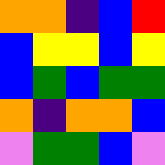[["orange", "orange", "indigo", "blue", "red"], ["blue", "yellow", "yellow", "blue", "yellow"], ["blue", "green", "blue", "green", "green"], ["orange", "indigo", "orange", "orange", "blue"], ["violet", "green", "green", "blue", "violet"]]